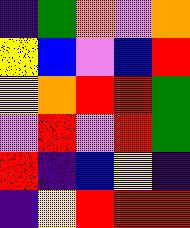[["indigo", "green", "orange", "violet", "orange"], ["yellow", "blue", "violet", "blue", "red"], ["yellow", "orange", "red", "red", "green"], ["violet", "red", "violet", "red", "green"], ["red", "indigo", "blue", "yellow", "indigo"], ["indigo", "yellow", "red", "red", "red"]]